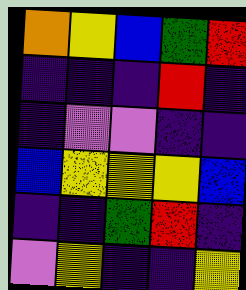[["orange", "yellow", "blue", "green", "red"], ["indigo", "indigo", "indigo", "red", "indigo"], ["indigo", "violet", "violet", "indigo", "indigo"], ["blue", "yellow", "yellow", "yellow", "blue"], ["indigo", "indigo", "green", "red", "indigo"], ["violet", "yellow", "indigo", "indigo", "yellow"]]